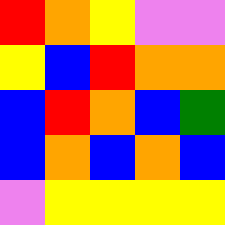[["red", "orange", "yellow", "violet", "violet"], ["yellow", "blue", "red", "orange", "orange"], ["blue", "red", "orange", "blue", "green"], ["blue", "orange", "blue", "orange", "blue"], ["violet", "yellow", "yellow", "yellow", "yellow"]]